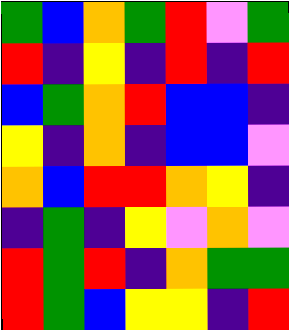[["green", "blue", "orange", "green", "red", "violet", "green"], ["red", "indigo", "yellow", "indigo", "red", "indigo", "red"], ["blue", "green", "orange", "red", "blue", "blue", "indigo"], ["yellow", "indigo", "orange", "indigo", "blue", "blue", "violet"], ["orange", "blue", "red", "red", "orange", "yellow", "indigo"], ["indigo", "green", "indigo", "yellow", "violet", "orange", "violet"], ["red", "green", "red", "indigo", "orange", "green", "green"], ["red", "green", "blue", "yellow", "yellow", "indigo", "red"]]